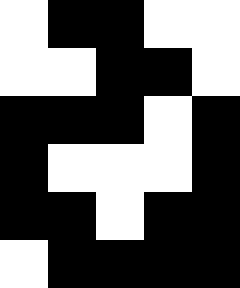[["white", "black", "black", "white", "white"], ["white", "white", "black", "black", "white"], ["black", "black", "black", "white", "black"], ["black", "white", "white", "white", "black"], ["black", "black", "white", "black", "black"], ["white", "black", "black", "black", "black"]]